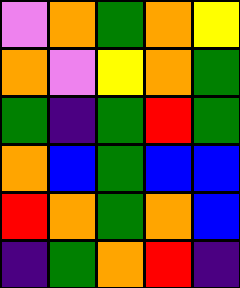[["violet", "orange", "green", "orange", "yellow"], ["orange", "violet", "yellow", "orange", "green"], ["green", "indigo", "green", "red", "green"], ["orange", "blue", "green", "blue", "blue"], ["red", "orange", "green", "orange", "blue"], ["indigo", "green", "orange", "red", "indigo"]]